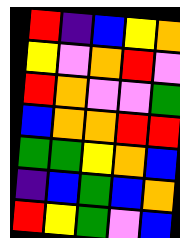[["red", "indigo", "blue", "yellow", "orange"], ["yellow", "violet", "orange", "red", "violet"], ["red", "orange", "violet", "violet", "green"], ["blue", "orange", "orange", "red", "red"], ["green", "green", "yellow", "orange", "blue"], ["indigo", "blue", "green", "blue", "orange"], ["red", "yellow", "green", "violet", "blue"]]